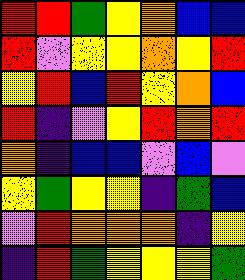[["red", "red", "green", "yellow", "orange", "blue", "blue"], ["red", "violet", "yellow", "yellow", "orange", "yellow", "red"], ["yellow", "red", "blue", "red", "yellow", "orange", "blue"], ["red", "indigo", "violet", "yellow", "red", "orange", "red"], ["orange", "indigo", "blue", "blue", "violet", "blue", "violet"], ["yellow", "green", "yellow", "yellow", "indigo", "green", "blue"], ["violet", "red", "orange", "orange", "orange", "indigo", "yellow"], ["indigo", "red", "green", "yellow", "yellow", "yellow", "green"]]